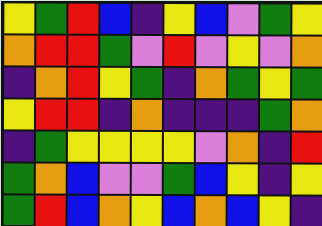[["yellow", "green", "red", "blue", "indigo", "yellow", "blue", "violet", "green", "yellow"], ["orange", "red", "red", "green", "violet", "red", "violet", "yellow", "violet", "orange"], ["indigo", "orange", "red", "yellow", "green", "indigo", "orange", "green", "yellow", "green"], ["yellow", "red", "red", "indigo", "orange", "indigo", "indigo", "indigo", "green", "orange"], ["indigo", "green", "yellow", "yellow", "yellow", "yellow", "violet", "orange", "indigo", "red"], ["green", "orange", "blue", "violet", "violet", "green", "blue", "yellow", "indigo", "yellow"], ["green", "red", "blue", "orange", "yellow", "blue", "orange", "blue", "yellow", "indigo"]]